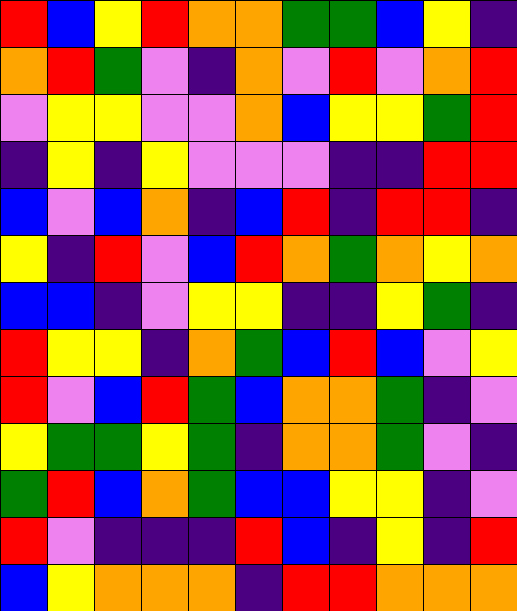[["red", "blue", "yellow", "red", "orange", "orange", "green", "green", "blue", "yellow", "indigo"], ["orange", "red", "green", "violet", "indigo", "orange", "violet", "red", "violet", "orange", "red"], ["violet", "yellow", "yellow", "violet", "violet", "orange", "blue", "yellow", "yellow", "green", "red"], ["indigo", "yellow", "indigo", "yellow", "violet", "violet", "violet", "indigo", "indigo", "red", "red"], ["blue", "violet", "blue", "orange", "indigo", "blue", "red", "indigo", "red", "red", "indigo"], ["yellow", "indigo", "red", "violet", "blue", "red", "orange", "green", "orange", "yellow", "orange"], ["blue", "blue", "indigo", "violet", "yellow", "yellow", "indigo", "indigo", "yellow", "green", "indigo"], ["red", "yellow", "yellow", "indigo", "orange", "green", "blue", "red", "blue", "violet", "yellow"], ["red", "violet", "blue", "red", "green", "blue", "orange", "orange", "green", "indigo", "violet"], ["yellow", "green", "green", "yellow", "green", "indigo", "orange", "orange", "green", "violet", "indigo"], ["green", "red", "blue", "orange", "green", "blue", "blue", "yellow", "yellow", "indigo", "violet"], ["red", "violet", "indigo", "indigo", "indigo", "red", "blue", "indigo", "yellow", "indigo", "red"], ["blue", "yellow", "orange", "orange", "orange", "indigo", "red", "red", "orange", "orange", "orange"]]